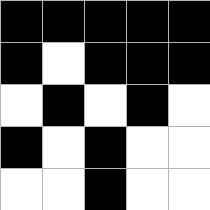[["black", "black", "black", "black", "black"], ["black", "white", "black", "black", "black"], ["white", "black", "white", "black", "white"], ["black", "white", "black", "white", "white"], ["white", "white", "black", "white", "white"]]